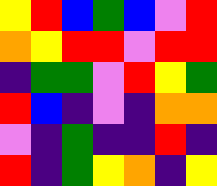[["yellow", "red", "blue", "green", "blue", "violet", "red"], ["orange", "yellow", "red", "red", "violet", "red", "red"], ["indigo", "green", "green", "violet", "red", "yellow", "green"], ["red", "blue", "indigo", "violet", "indigo", "orange", "orange"], ["violet", "indigo", "green", "indigo", "indigo", "red", "indigo"], ["red", "indigo", "green", "yellow", "orange", "indigo", "yellow"]]